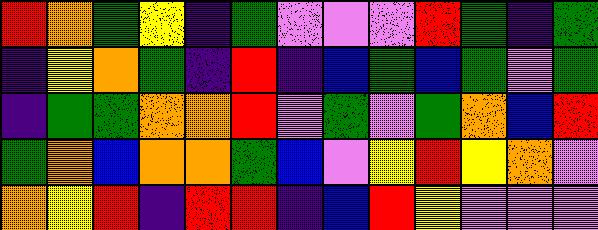[["red", "orange", "green", "yellow", "indigo", "green", "violet", "violet", "violet", "red", "green", "indigo", "green"], ["indigo", "yellow", "orange", "green", "indigo", "red", "indigo", "blue", "green", "blue", "green", "violet", "green"], ["indigo", "green", "green", "orange", "orange", "red", "violet", "green", "violet", "green", "orange", "blue", "red"], ["green", "orange", "blue", "orange", "orange", "green", "blue", "violet", "yellow", "red", "yellow", "orange", "violet"], ["orange", "yellow", "red", "indigo", "red", "red", "indigo", "blue", "red", "yellow", "violet", "violet", "violet"]]